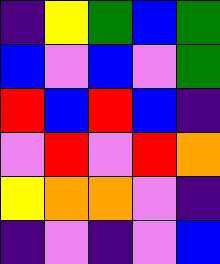[["indigo", "yellow", "green", "blue", "green"], ["blue", "violet", "blue", "violet", "green"], ["red", "blue", "red", "blue", "indigo"], ["violet", "red", "violet", "red", "orange"], ["yellow", "orange", "orange", "violet", "indigo"], ["indigo", "violet", "indigo", "violet", "blue"]]